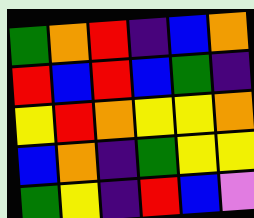[["green", "orange", "red", "indigo", "blue", "orange"], ["red", "blue", "red", "blue", "green", "indigo"], ["yellow", "red", "orange", "yellow", "yellow", "orange"], ["blue", "orange", "indigo", "green", "yellow", "yellow"], ["green", "yellow", "indigo", "red", "blue", "violet"]]